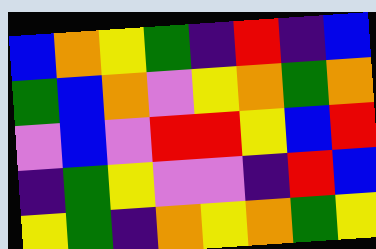[["blue", "orange", "yellow", "green", "indigo", "red", "indigo", "blue"], ["green", "blue", "orange", "violet", "yellow", "orange", "green", "orange"], ["violet", "blue", "violet", "red", "red", "yellow", "blue", "red"], ["indigo", "green", "yellow", "violet", "violet", "indigo", "red", "blue"], ["yellow", "green", "indigo", "orange", "yellow", "orange", "green", "yellow"]]